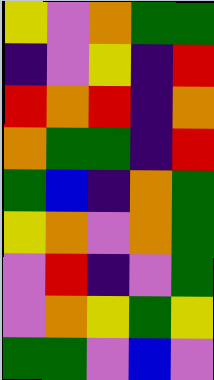[["yellow", "violet", "orange", "green", "green"], ["indigo", "violet", "yellow", "indigo", "red"], ["red", "orange", "red", "indigo", "orange"], ["orange", "green", "green", "indigo", "red"], ["green", "blue", "indigo", "orange", "green"], ["yellow", "orange", "violet", "orange", "green"], ["violet", "red", "indigo", "violet", "green"], ["violet", "orange", "yellow", "green", "yellow"], ["green", "green", "violet", "blue", "violet"]]